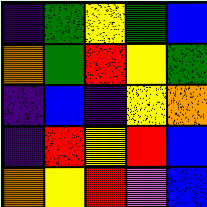[["indigo", "green", "yellow", "green", "blue"], ["orange", "green", "red", "yellow", "green"], ["indigo", "blue", "indigo", "yellow", "orange"], ["indigo", "red", "yellow", "red", "blue"], ["orange", "yellow", "red", "violet", "blue"]]